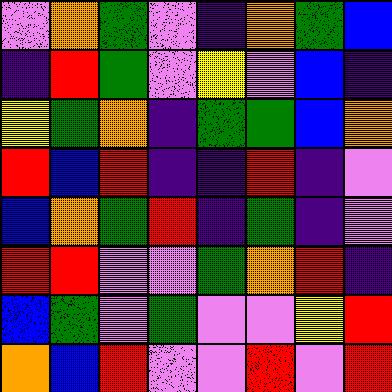[["violet", "orange", "green", "violet", "indigo", "orange", "green", "blue"], ["indigo", "red", "green", "violet", "yellow", "violet", "blue", "indigo"], ["yellow", "green", "orange", "indigo", "green", "green", "blue", "orange"], ["red", "blue", "red", "indigo", "indigo", "red", "indigo", "violet"], ["blue", "orange", "green", "red", "indigo", "green", "indigo", "violet"], ["red", "red", "violet", "violet", "green", "orange", "red", "indigo"], ["blue", "green", "violet", "green", "violet", "violet", "yellow", "red"], ["orange", "blue", "red", "violet", "violet", "red", "violet", "red"]]